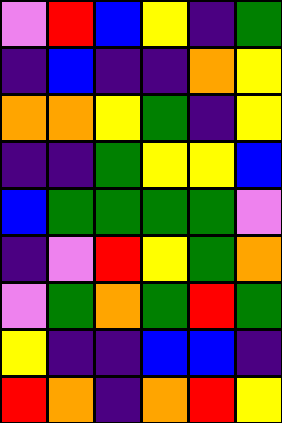[["violet", "red", "blue", "yellow", "indigo", "green"], ["indigo", "blue", "indigo", "indigo", "orange", "yellow"], ["orange", "orange", "yellow", "green", "indigo", "yellow"], ["indigo", "indigo", "green", "yellow", "yellow", "blue"], ["blue", "green", "green", "green", "green", "violet"], ["indigo", "violet", "red", "yellow", "green", "orange"], ["violet", "green", "orange", "green", "red", "green"], ["yellow", "indigo", "indigo", "blue", "blue", "indigo"], ["red", "orange", "indigo", "orange", "red", "yellow"]]